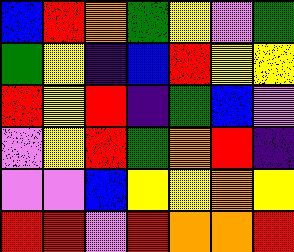[["blue", "red", "orange", "green", "yellow", "violet", "green"], ["green", "yellow", "indigo", "blue", "red", "yellow", "yellow"], ["red", "yellow", "red", "indigo", "green", "blue", "violet"], ["violet", "yellow", "red", "green", "orange", "red", "indigo"], ["violet", "violet", "blue", "yellow", "yellow", "orange", "yellow"], ["red", "red", "violet", "red", "orange", "orange", "red"]]